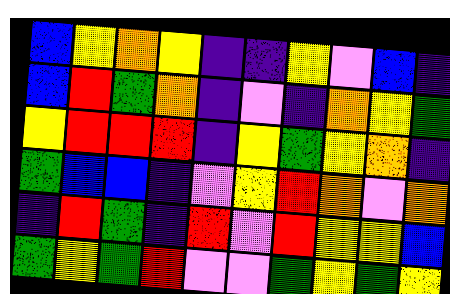[["blue", "yellow", "orange", "yellow", "indigo", "indigo", "yellow", "violet", "blue", "indigo"], ["blue", "red", "green", "orange", "indigo", "violet", "indigo", "orange", "yellow", "green"], ["yellow", "red", "red", "red", "indigo", "yellow", "green", "yellow", "orange", "indigo"], ["green", "blue", "blue", "indigo", "violet", "yellow", "red", "orange", "violet", "orange"], ["indigo", "red", "green", "indigo", "red", "violet", "red", "yellow", "yellow", "blue"], ["green", "yellow", "green", "red", "violet", "violet", "green", "yellow", "green", "yellow"]]